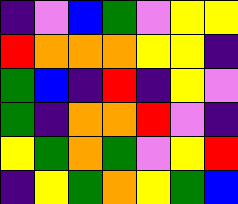[["indigo", "violet", "blue", "green", "violet", "yellow", "yellow"], ["red", "orange", "orange", "orange", "yellow", "yellow", "indigo"], ["green", "blue", "indigo", "red", "indigo", "yellow", "violet"], ["green", "indigo", "orange", "orange", "red", "violet", "indigo"], ["yellow", "green", "orange", "green", "violet", "yellow", "red"], ["indigo", "yellow", "green", "orange", "yellow", "green", "blue"]]